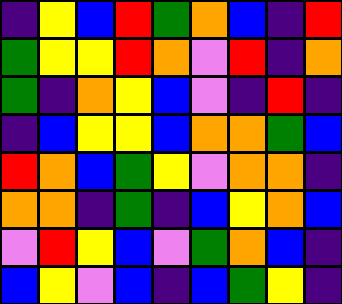[["indigo", "yellow", "blue", "red", "green", "orange", "blue", "indigo", "red"], ["green", "yellow", "yellow", "red", "orange", "violet", "red", "indigo", "orange"], ["green", "indigo", "orange", "yellow", "blue", "violet", "indigo", "red", "indigo"], ["indigo", "blue", "yellow", "yellow", "blue", "orange", "orange", "green", "blue"], ["red", "orange", "blue", "green", "yellow", "violet", "orange", "orange", "indigo"], ["orange", "orange", "indigo", "green", "indigo", "blue", "yellow", "orange", "blue"], ["violet", "red", "yellow", "blue", "violet", "green", "orange", "blue", "indigo"], ["blue", "yellow", "violet", "blue", "indigo", "blue", "green", "yellow", "indigo"]]